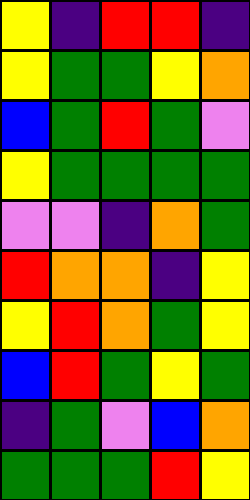[["yellow", "indigo", "red", "red", "indigo"], ["yellow", "green", "green", "yellow", "orange"], ["blue", "green", "red", "green", "violet"], ["yellow", "green", "green", "green", "green"], ["violet", "violet", "indigo", "orange", "green"], ["red", "orange", "orange", "indigo", "yellow"], ["yellow", "red", "orange", "green", "yellow"], ["blue", "red", "green", "yellow", "green"], ["indigo", "green", "violet", "blue", "orange"], ["green", "green", "green", "red", "yellow"]]